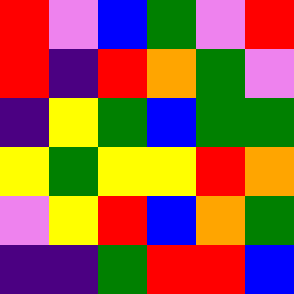[["red", "violet", "blue", "green", "violet", "red"], ["red", "indigo", "red", "orange", "green", "violet"], ["indigo", "yellow", "green", "blue", "green", "green"], ["yellow", "green", "yellow", "yellow", "red", "orange"], ["violet", "yellow", "red", "blue", "orange", "green"], ["indigo", "indigo", "green", "red", "red", "blue"]]